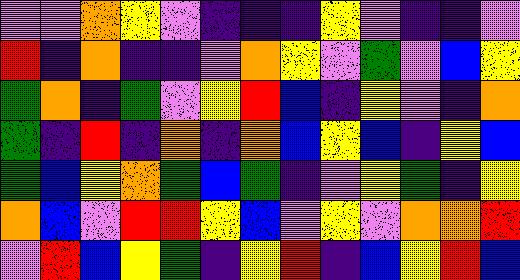[["violet", "violet", "orange", "yellow", "violet", "indigo", "indigo", "indigo", "yellow", "violet", "indigo", "indigo", "violet"], ["red", "indigo", "orange", "indigo", "indigo", "violet", "orange", "yellow", "violet", "green", "violet", "blue", "yellow"], ["green", "orange", "indigo", "green", "violet", "yellow", "red", "blue", "indigo", "yellow", "violet", "indigo", "orange"], ["green", "indigo", "red", "indigo", "orange", "indigo", "orange", "blue", "yellow", "blue", "indigo", "yellow", "blue"], ["green", "blue", "yellow", "orange", "green", "blue", "green", "indigo", "violet", "yellow", "green", "indigo", "yellow"], ["orange", "blue", "violet", "red", "red", "yellow", "blue", "violet", "yellow", "violet", "orange", "orange", "red"], ["violet", "red", "blue", "yellow", "green", "indigo", "yellow", "red", "indigo", "blue", "yellow", "red", "blue"]]